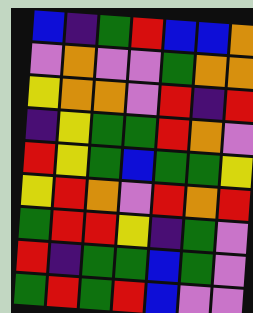[["blue", "indigo", "green", "red", "blue", "blue", "orange"], ["violet", "orange", "violet", "violet", "green", "orange", "orange"], ["yellow", "orange", "orange", "violet", "red", "indigo", "red"], ["indigo", "yellow", "green", "green", "red", "orange", "violet"], ["red", "yellow", "green", "blue", "green", "green", "yellow"], ["yellow", "red", "orange", "violet", "red", "orange", "red"], ["green", "red", "red", "yellow", "indigo", "green", "violet"], ["red", "indigo", "green", "green", "blue", "green", "violet"], ["green", "red", "green", "red", "blue", "violet", "violet"]]